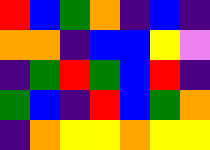[["red", "blue", "green", "orange", "indigo", "blue", "indigo"], ["orange", "orange", "indigo", "blue", "blue", "yellow", "violet"], ["indigo", "green", "red", "green", "blue", "red", "indigo"], ["green", "blue", "indigo", "red", "blue", "green", "orange"], ["indigo", "orange", "yellow", "yellow", "orange", "yellow", "yellow"]]